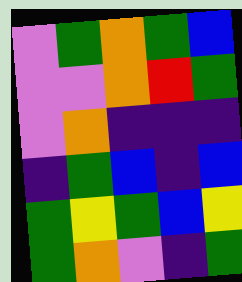[["violet", "green", "orange", "green", "blue"], ["violet", "violet", "orange", "red", "green"], ["violet", "orange", "indigo", "indigo", "indigo"], ["indigo", "green", "blue", "indigo", "blue"], ["green", "yellow", "green", "blue", "yellow"], ["green", "orange", "violet", "indigo", "green"]]